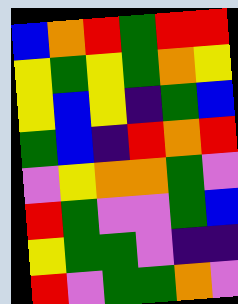[["blue", "orange", "red", "green", "red", "red"], ["yellow", "green", "yellow", "green", "orange", "yellow"], ["yellow", "blue", "yellow", "indigo", "green", "blue"], ["green", "blue", "indigo", "red", "orange", "red"], ["violet", "yellow", "orange", "orange", "green", "violet"], ["red", "green", "violet", "violet", "green", "blue"], ["yellow", "green", "green", "violet", "indigo", "indigo"], ["red", "violet", "green", "green", "orange", "violet"]]